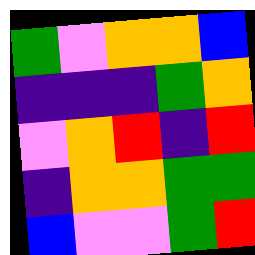[["green", "violet", "orange", "orange", "blue"], ["indigo", "indigo", "indigo", "green", "orange"], ["violet", "orange", "red", "indigo", "red"], ["indigo", "orange", "orange", "green", "green"], ["blue", "violet", "violet", "green", "red"]]